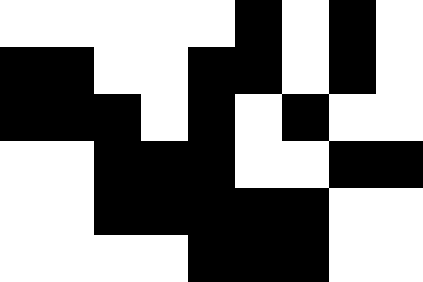[["white", "white", "white", "white", "white", "black", "white", "black", "white"], ["black", "black", "white", "white", "black", "black", "white", "black", "white"], ["black", "black", "black", "white", "black", "white", "black", "white", "white"], ["white", "white", "black", "black", "black", "white", "white", "black", "black"], ["white", "white", "black", "black", "black", "black", "black", "white", "white"], ["white", "white", "white", "white", "black", "black", "black", "white", "white"]]